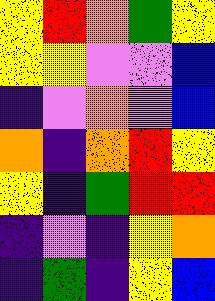[["yellow", "red", "orange", "green", "yellow"], ["yellow", "yellow", "violet", "violet", "blue"], ["indigo", "violet", "orange", "violet", "blue"], ["orange", "indigo", "orange", "red", "yellow"], ["yellow", "indigo", "green", "red", "red"], ["indigo", "violet", "indigo", "yellow", "orange"], ["indigo", "green", "indigo", "yellow", "blue"]]